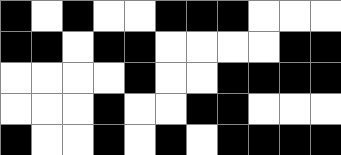[["black", "white", "black", "white", "white", "black", "black", "black", "white", "white", "white"], ["black", "black", "white", "black", "black", "white", "white", "white", "white", "black", "black"], ["white", "white", "white", "white", "black", "white", "white", "black", "black", "black", "black"], ["white", "white", "white", "black", "white", "white", "black", "black", "white", "white", "white"], ["black", "white", "white", "black", "white", "black", "white", "black", "black", "black", "black"]]